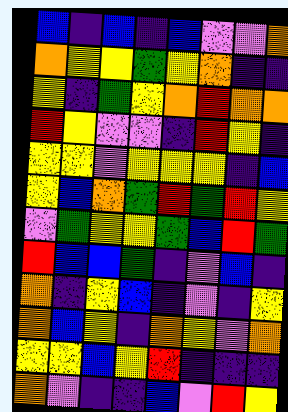[["blue", "indigo", "blue", "indigo", "blue", "violet", "violet", "orange"], ["orange", "yellow", "yellow", "green", "yellow", "orange", "indigo", "indigo"], ["yellow", "indigo", "green", "yellow", "orange", "red", "orange", "orange"], ["red", "yellow", "violet", "violet", "indigo", "red", "yellow", "indigo"], ["yellow", "yellow", "violet", "yellow", "yellow", "yellow", "indigo", "blue"], ["yellow", "blue", "orange", "green", "red", "green", "red", "yellow"], ["violet", "green", "yellow", "yellow", "green", "blue", "red", "green"], ["red", "blue", "blue", "green", "indigo", "violet", "blue", "indigo"], ["orange", "indigo", "yellow", "blue", "indigo", "violet", "indigo", "yellow"], ["orange", "blue", "yellow", "indigo", "orange", "yellow", "violet", "orange"], ["yellow", "yellow", "blue", "yellow", "red", "indigo", "indigo", "indigo"], ["orange", "violet", "indigo", "indigo", "blue", "violet", "red", "yellow"]]